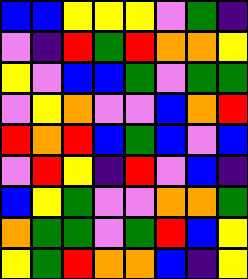[["blue", "blue", "yellow", "yellow", "yellow", "violet", "green", "indigo"], ["violet", "indigo", "red", "green", "red", "orange", "orange", "yellow"], ["yellow", "violet", "blue", "blue", "green", "violet", "green", "green"], ["violet", "yellow", "orange", "violet", "violet", "blue", "orange", "red"], ["red", "orange", "red", "blue", "green", "blue", "violet", "blue"], ["violet", "red", "yellow", "indigo", "red", "violet", "blue", "indigo"], ["blue", "yellow", "green", "violet", "violet", "orange", "orange", "green"], ["orange", "green", "green", "violet", "green", "red", "blue", "yellow"], ["yellow", "green", "red", "orange", "orange", "blue", "indigo", "yellow"]]